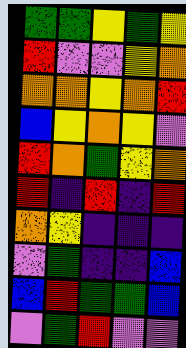[["green", "green", "yellow", "green", "yellow"], ["red", "violet", "violet", "yellow", "orange"], ["orange", "orange", "yellow", "orange", "red"], ["blue", "yellow", "orange", "yellow", "violet"], ["red", "orange", "green", "yellow", "orange"], ["red", "indigo", "red", "indigo", "red"], ["orange", "yellow", "indigo", "indigo", "indigo"], ["violet", "green", "indigo", "indigo", "blue"], ["blue", "red", "green", "green", "blue"], ["violet", "green", "red", "violet", "violet"]]